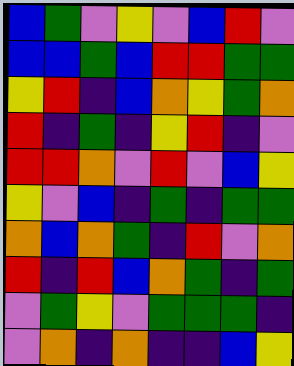[["blue", "green", "violet", "yellow", "violet", "blue", "red", "violet"], ["blue", "blue", "green", "blue", "red", "red", "green", "green"], ["yellow", "red", "indigo", "blue", "orange", "yellow", "green", "orange"], ["red", "indigo", "green", "indigo", "yellow", "red", "indigo", "violet"], ["red", "red", "orange", "violet", "red", "violet", "blue", "yellow"], ["yellow", "violet", "blue", "indigo", "green", "indigo", "green", "green"], ["orange", "blue", "orange", "green", "indigo", "red", "violet", "orange"], ["red", "indigo", "red", "blue", "orange", "green", "indigo", "green"], ["violet", "green", "yellow", "violet", "green", "green", "green", "indigo"], ["violet", "orange", "indigo", "orange", "indigo", "indigo", "blue", "yellow"]]